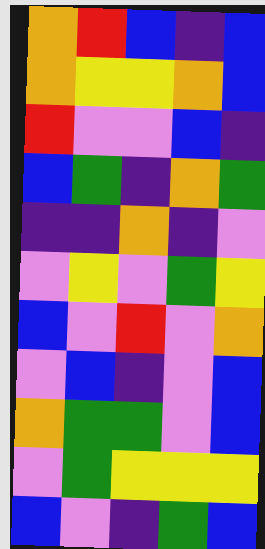[["orange", "red", "blue", "indigo", "blue"], ["orange", "yellow", "yellow", "orange", "blue"], ["red", "violet", "violet", "blue", "indigo"], ["blue", "green", "indigo", "orange", "green"], ["indigo", "indigo", "orange", "indigo", "violet"], ["violet", "yellow", "violet", "green", "yellow"], ["blue", "violet", "red", "violet", "orange"], ["violet", "blue", "indigo", "violet", "blue"], ["orange", "green", "green", "violet", "blue"], ["violet", "green", "yellow", "yellow", "yellow"], ["blue", "violet", "indigo", "green", "blue"]]